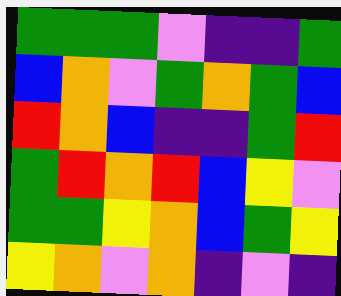[["green", "green", "green", "violet", "indigo", "indigo", "green"], ["blue", "orange", "violet", "green", "orange", "green", "blue"], ["red", "orange", "blue", "indigo", "indigo", "green", "red"], ["green", "red", "orange", "red", "blue", "yellow", "violet"], ["green", "green", "yellow", "orange", "blue", "green", "yellow"], ["yellow", "orange", "violet", "orange", "indigo", "violet", "indigo"]]